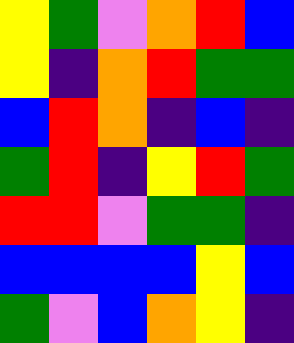[["yellow", "green", "violet", "orange", "red", "blue"], ["yellow", "indigo", "orange", "red", "green", "green"], ["blue", "red", "orange", "indigo", "blue", "indigo"], ["green", "red", "indigo", "yellow", "red", "green"], ["red", "red", "violet", "green", "green", "indigo"], ["blue", "blue", "blue", "blue", "yellow", "blue"], ["green", "violet", "blue", "orange", "yellow", "indigo"]]